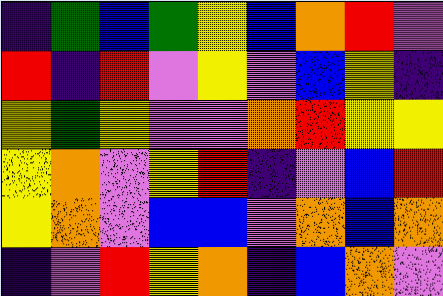[["indigo", "green", "blue", "green", "yellow", "blue", "orange", "red", "violet"], ["red", "indigo", "red", "violet", "yellow", "violet", "blue", "yellow", "indigo"], ["yellow", "green", "yellow", "violet", "violet", "orange", "red", "yellow", "yellow"], ["yellow", "orange", "violet", "yellow", "red", "indigo", "violet", "blue", "red"], ["yellow", "orange", "violet", "blue", "blue", "violet", "orange", "blue", "orange"], ["indigo", "violet", "red", "yellow", "orange", "indigo", "blue", "orange", "violet"]]